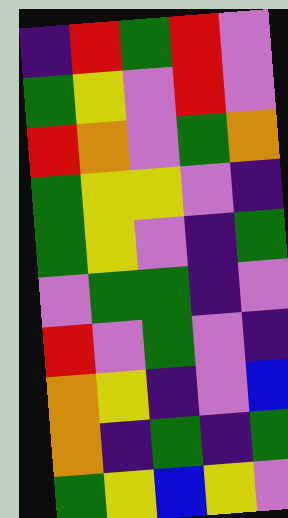[["indigo", "red", "green", "red", "violet"], ["green", "yellow", "violet", "red", "violet"], ["red", "orange", "violet", "green", "orange"], ["green", "yellow", "yellow", "violet", "indigo"], ["green", "yellow", "violet", "indigo", "green"], ["violet", "green", "green", "indigo", "violet"], ["red", "violet", "green", "violet", "indigo"], ["orange", "yellow", "indigo", "violet", "blue"], ["orange", "indigo", "green", "indigo", "green"], ["green", "yellow", "blue", "yellow", "violet"]]